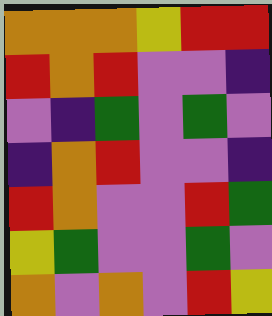[["orange", "orange", "orange", "yellow", "red", "red"], ["red", "orange", "red", "violet", "violet", "indigo"], ["violet", "indigo", "green", "violet", "green", "violet"], ["indigo", "orange", "red", "violet", "violet", "indigo"], ["red", "orange", "violet", "violet", "red", "green"], ["yellow", "green", "violet", "violet", "green", "violet"], ["orange", "violet", "orange", "violet", "red", "yellow"]]